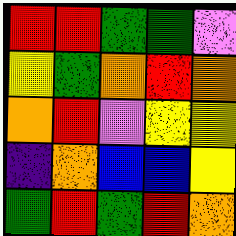[["red", "red", "green", "green", "violet"], ["yellow", "green", "orange", "red", "orange"], ["orange", "red", "violet", "yellow", "yellow"], ["indigo", "orange", "blue", "blue", "yellow"], ["green", "red", "green", "red", "orange"]]